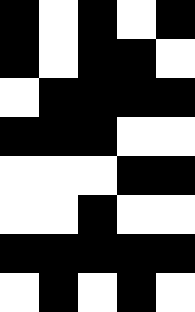[["black", "white", "black", "white", "black"], ["black", "white", "black", "black", "white"], ["white", "black", "black", "black", "black"], ["black", "black", "black", "white", "white"], ["white", "white", "white", "black", "black"], ["white", "white", "black", "white", "white"], ["black", "black", "black", "black", "black"], ["white", "black", "white", "black", "white"]]